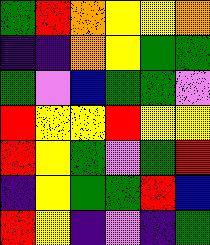[["green", "red", "orange", "yellow", "yellow", "orange"], ["indigo", "indigo", "orange", "yellow", "green", "green"], ["green", "violet", "blue", "green", "green", "violet"], ["red", "yellow", "yellow", "red", "yellow", "yellow"], ["red", "yellow", "green", "violet", "green", "red"], ["indigo", "yellow", "green", "green", "red", "blue"], ["red", "yellow", "indigo", "violet", "indigo", "green"]]